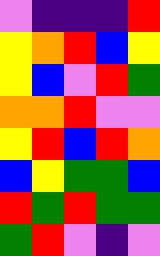[["violet", "indigo", "indigo", "indigo", "red"], ["yellow", "orange", "red", "blue", "yellow"], ["yellow", "blue", "violet", "red", "green"], ["orange", "orange", "red", "violet", "violet"], ["yellow", "red", "blue", "red", "orange"], ["blue", "yellow", "green", "green", "blue"], ["red", "green", "red", "green", "green"], ["green", "red", "violet", "indigo", "violet"]]